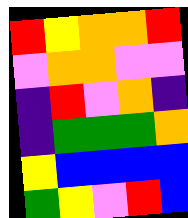[["red", "yellow", "orange", "orange", "red"], ["violet", "orange", "orange", "violet", "violet"], ["indigo", "red", "violet", "orange", "indigo"], ["indigo", "green", "green", "green", "orange"], ["yellow", "blue", "blue", "blue", "blue"], ["green", "yellow", "violet", "red", "blue"]]